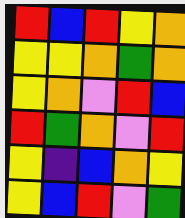[["red", "blue", "red", "yellow", "orange"], ["yellow", "yellow", "orange", "green", "orange"], ["yellow", "orange", "violet", "red", "blue"], ["red", "green", "orange", "violet", "red"], ["yellow", "indigo", "blue", "orange", "yellow"], ["yellow", "blue", "red", "violet", "green"]]